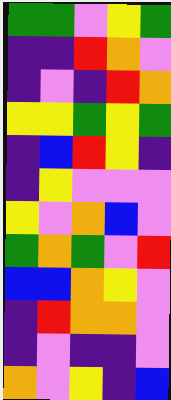[["green", "green", "violet", "yellow", "green"], ["indigo", "indigo", "red", "orange", "violet"], ["indigo", "violet", "indigo", "red", "orange"], ["yellow", "yellow", "green", "yellow", "green"], ["indigo", "blue", "red", "yellow", "indigo"], ["indigo", "yellow", "violet", "violet", "violet"], ["yellow", "violet", "orange", "blue", "violet"], ["green", "orange", "green", "violet", "red"], ["blue", "blue", "orange", "yellow", "violet"], ["indigo", "red", "orange", "orange", "violet"], ["indigo", "violet", "indigo", "indigo", "violet"], ["orange", "violet", "yellow", "indigo", "blue"]]